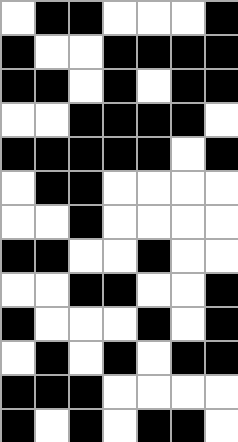[["white", "black", "black", "white", "white", "white", "black"], ["black", "white", "white", "black", "black", "black", "black"], ["black", "black", "white", "black", "white", "black", "black"], ["white", "white", "black", "black", "black", "black", "white"], ["black", "black", "black", "black", "black", "white", "black"], ["white", "black", "black", "white", "white", "white", "white"], ["white", "white", "black", "white", "white", "white", "white"], ["black", "black", "white", "white", "black", "white", "white"], ["white", "white", "black", "black", "white", "white", "black"], ["black", "white", "white", "white", "black", "white", "black"], ["white", "black", "white", "black", "white", "black", "black"], ["black", "black", "black", "white", "white", "white", "white"], ["black", "white", "black", "white", "black", "black", "white"]]